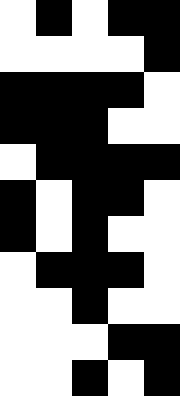[["white", "black", "white", "black", "black"], ["white", "white", "white", "white", "black"], ["black", "black", "black", "black", "white"], ["black", "black", "black", "white", "white"], ["white", "black", "black", "black", "black"], ["black", "white", "black", "black", "white"], ["black", "white", "black", "white", "white"], ["white", "black", "black", "black", "white"], ["white", "white", "black", "white", "white"], ["white", "white", "white", "black", "black"], ["white", "white", "black", "white", "black"]]